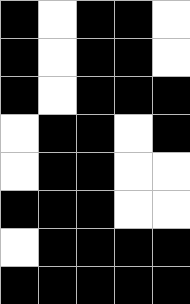[["black", "white", "black", "black", "white"], ["black", "white", "black", "black", "white"], ["black", "white", "black", "black", "black"], ["white", "black", "black", "white", "black"], ["white", "black", "black", "white", "white"], ["black", "black", "black", "white", "white"], ["white", "black", "black", "black", "black"], ["black", "black", "black", "black", "black"]]